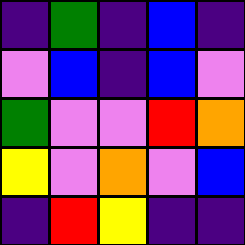[["indigo", "green", "indigo", "blue", "indigo"], ["violet", "blue", "indigo", "blue", "violet"], ["green", "violet", "violet", "red", "orange"], ["yellow", "violet", "orange", "violet", "blue"], ["indigo", "red", "yellow", "indigo", "indigo"]]